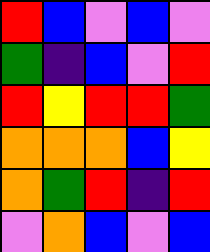[["red", "blue", "violet", "blue", "violet"], ["green", "indigo", "blue", "violet", "red"], ["red", "yellow", "red", "red", "green"], ["orange", "orange", "orange", "blue", "yellow"], ["orange", "green", "red", "indigo", "red"], ["violet", "orange", "blue", "violet", "blue"]]